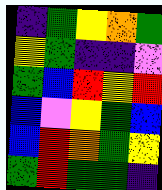[["indigo", "green", "yellow", "orange", "green"], ["yellow", "green", "indigo", "indigo", "violet"], ["green", "blue", "red", "yellow", "red"], ["blue", "violet", "yellow", "green", "blue"], ["blue", "red", "orange", "green", "yellow"], ["green", "red", "green", "green", "indigo"]]